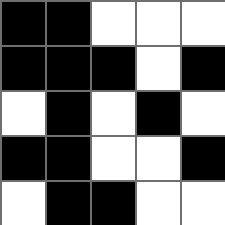[["black", "black", "white", "white", "white"], ["black", "black", "black", "white", "black"], ["white", "black", "white", "black", "white"], ["black", "black", "white", "white", "black"], ["white", "black", "black", "white", "white"]]